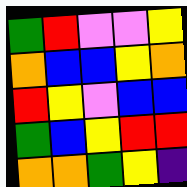[["green", "red", "violet", "violet", "yellow"], ["orange", "blue", "blue", "yellow", "orange"], ["red", "yellow", "violet", "blue", "blue"], ["green", "blue", "yellow", "red", "red"], ["orange", "orange", "green", "yellow", "indigo"]]